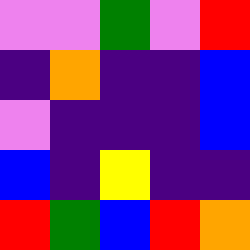[["violet", "violet", "green", "violet", "red"], ["indigo", "orange", "indigo", "indigo", "blue"], ["violet", "indigo", "indigo", "indigo", "blue"], ["blue", "indigo", "yellow", "indigo", "indigo"], ["red", "green", "blue", "red", "orange"]]